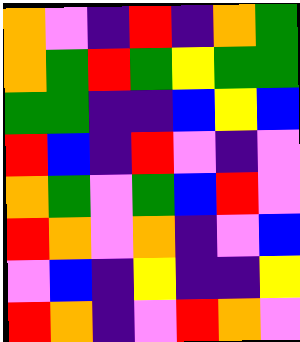[["orange", "violet", "indigo", "red", "indigo", "orange", "green"], ["orange", "green", "red", "green", "yellow", "green", "green"], ["green", "green", "indigo", "indigo", "blue", "yellow", "blue"], ["red", "blue", "indigo", "red", "violet", "indigo", "violet"], ["orange", "green", "violet", "green", "blue", "red", "violet"], ["red", "orange", "violet", "orange", "indigo", "violet", "blue"], ["violet", "blue", "indigo", "yellow", "indigo", "indigo", "yellow"], ["red", "orange", "indigo", "violet", "red", "orange", "violet"]]